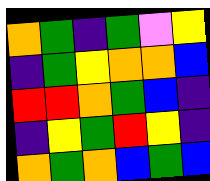[["orange", "green", "indigo", "green", "violet", "yellow"], ["indigo", "green", "yellow", "orange", "orange", "blue"], ["red", "red", "orange", "green", "blue", "indigo"], ["indigo", "yellow", "green", "red", "yellow", "indigo"], ["orange", "green", "orange", "blue", "green", "blue"]]